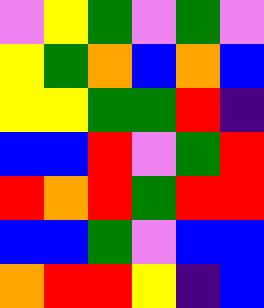[["violet", "yellow", "green", "violet", "green", "violet"], ["yellow", "green", "orange", "blue", "orange", "blue"], ["yellow", "yellow", "green", "green", "red", "indigo"], ["blue", "blue", "red", "violet", "green", "red"], ["red", "orange", "red", "green", "red", "red"], ["blue", "blue", "green", "violet", "blue", "blue"], ["orange", "red", "red", "yellow", "indigo", "blue"]]